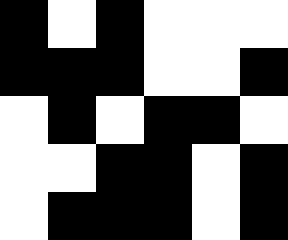[["black", "white", "black", "white", "white", "white"], ["black", "black", "black", "white", "white", "black"], ["white", "black", "white", "black", "black", "white"], ["white", "white", "black", "black", "white", "black"], ["white", "black", "black", "black", "white", "black"]]